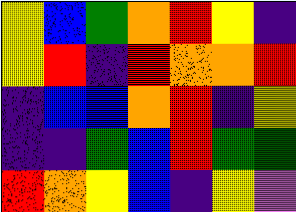[["yellow", "blue", "green", "orange", "red", "yellow", "indigo"], ["yellow", "red", "indigo", "red", "orange", "orange", "red"], ["indigo", "blue", "blue", "orange", "red", "indigo", "yellow"], ["indigo", "indigo", "green", "blue", "red", "green", "green"], ["red", "orange", "yellow", "blue", "indigo", "yellow", "violet"]]